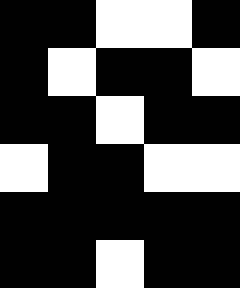[["black", "black", "white", "white", "black"], ["black", "white", "black", "black", "white"], ["black", "black", "white", "black", "black"], ["white", "black", "black", "white", "white"], ["black", "black", "black", "black", "black"], ["black", "black", "white", "black", "black"]]